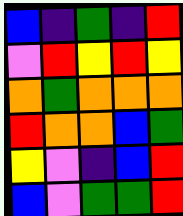[["blue", "indigo", "green", "indigo", "red"], ["violet", "red", "yellow", "red", "yellow"], ["orange", "green", "orange", "orange", "orange"], ["red", "orange", "orange", "blue", "green"], ["yellow", "violet", "indigo", "blue", "red"], ["blue", "violet", "green", "green", "red"]]